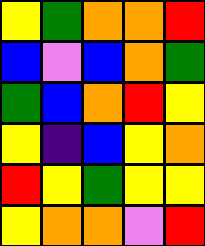[["yellow", "green", "orange", "orange", "red"], ["blue", "violet", "blue", "orange", "green"], ["green", "blue", "orange", "red", "yellow"], ["yellow", "indigo", "blue", "yellow", "orange"], ["red", "yellow", "green", "yellow", "yellow"], ["yellow", "orange", "orange", "violet", "red"]]